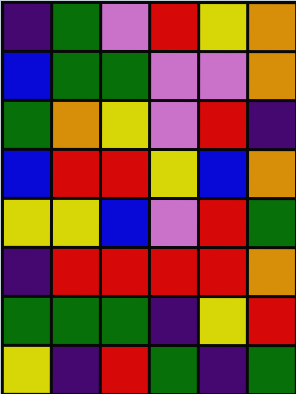[["indigo", "green", "violet", "red", "yellow", "orange"], ["blue", "green", "green", "violet", "violet", "orange"], ["green", "orange", "yellow", "violet", "red", "indigo"], ["blue", "red", "red", "yellow", "blue", "orange"], ["yellow", "yellow", "blue", "violet", "red", "green"], ["indigo", "red", "red", "red", "red", "orange"], ["green", "green", "green", "indigo", "yellow", "red"], ["yellow", "indigo", "red", "green", "indigo", "green"]]